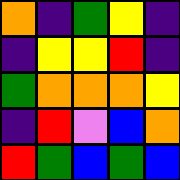[["orange", "indigo", "green", "yellow", "indigo"], ["indigo", "yellow", "yellow", "red", "indigo"], ["green", "orange", "orange", "orange", "yellow"], ["indigo", "red", "violet", "blue", "orange"], ["red", "green", "blue", "green", "blue"]]